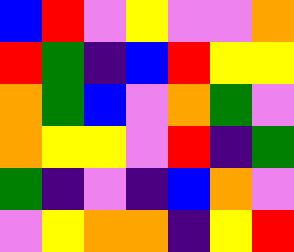[["blue", "red", "violet", "yellow", "violet", "violet", "orange"], ["red", "green", "indigo", "blue", "red", "yellow", "yellow"], ["orange", "green", "blue", "violet", "orange", "green", "violet"], ["orange", "yellow", "yellow", "violet", "red", "indigo", "green"], ["green", "indigo", "violet", "indigo", "blue", "orange", "violet"], ["violet", "yellow", "orange", "orange", "indigo", "yellow", "red"]]